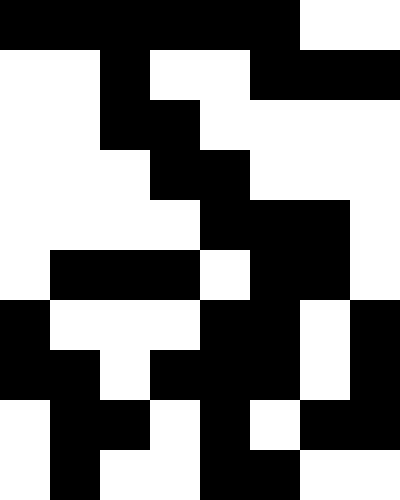[["black", "black", "black", "black", "black", "black", "white", "white"], ["white", "white", "black", "white", "white", "black", "black", "black"], ["white", "white", "black", "black", "white", "white", "white", "white"], ["white", "white", "white", "black", "black", "white", "white", "white"], ["white", "white", "white", "white", "black", "black", "black", "white"], ["white", "black", "black", "black", "white", "black", "black", "white"], ["black", "white", "white", "white", "black", "black", "white", "black"], ["black", "black", "white", "black", "black", "black", "white", "black"], ["white", "black", "black", "white", "black", "white", "black", "black"], ["white", "black", "white", "white", "black", "black", "white", "white"]]